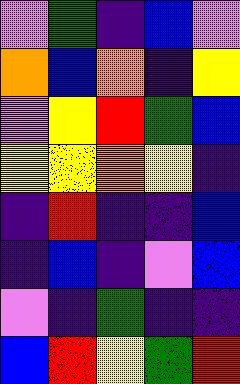[["violet", "green", "indigo", "blue", "violet"], ["orange", "blue", "orange", "indigo", "yellow"], ["violet", "yellow", "red", "green", "blue"], ["yellow", "yellow", "orange", "yellow", "indigo"], ["indigo", "red", "indigo", "indigo", "blue"], ["indigo", "blue", "indigo", "violet", "blue"], ["violet", "indigo", "green", "indigo", "indigo"], ["blue", "red", "yellow", "green", "red"]]